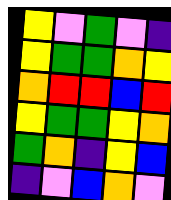[["yellow", "violet", "green", "violet", "indigo"], ["yellow", "green", "green", "orange", "yellow"], ["orange", "red", "red", "blue", "red"], ["yellow", "green", "green", "yellow", "orange"], ["green", "orange", "indigo", "yellow", "blue"], ["indigo", "violet", "blue", "orange", "violet"]]